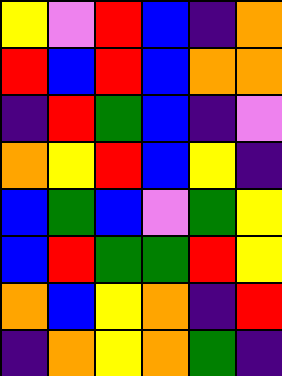[["yellow", "violet", "red", "blue", "indigo", "orange"], ["red", "blue", "red", "blue", "orange", "orange"], ["indigo", "red", "green", "blue", "indigo", "violet"], ["orange", "yellow", "red", "blue", "yellow", "indigo"], ["blue", "green", "blue", "violet", "green", "yellow"], ["blue", "red", "green", "green", "red", "yellow"], ["orange", "blue", "yellow", "orange", "indigo", "red"], ["indigo", "orange", "yellow", "orange", "green", "indigo"]]